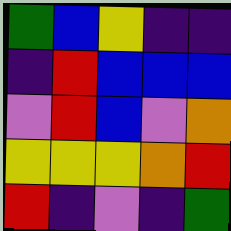[["green", "blue", "yellow", "indigo", "indigo"], ["indigo", "red", "blue", "blue", "blue"], ["violet", "red", "blue", "violet", "orange"], ["yellow", "yellow", "yellow", "orange", "red"], ["red", "indigo", "violet", "indigo", "green"]]